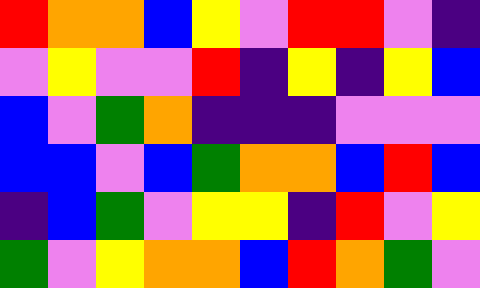[["red", "orange", "orange", "blue", "yellow", "violet", "red", "red", "violet", "indigo"], ["violet", "yellow", "violet", "violet", "red", "indigo", "yellow", "indigo", "yellow", "blue"], ["blue", "violet", "green", "orange", "indigo", "indigo", "indigo", "violet", "violet", "violet"], ["blue", "blue", "violet", "blue", "green", "orange", "orange", "blue", "red", "blue"], ["indigo", "blue", "green", "violet", "yellow", "yellow", "indigo", "red", "violet", "yellow"], ["green", "violet", "yellow", "orange", "orange", "blue", "red", "orange", "green", "violet"]]